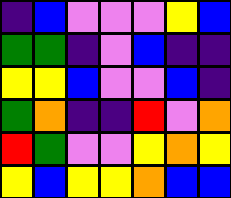[["indigo", "blue", "violet", "violet", "violet", "yellow", "blue"], ["green", "green", "indigo", "violet", "blue", "indigo", "indigo"], ["yellow", "yellow", "blue", "violet", "violet", "blue", "indigo"], ["green", "orange", "indigo", "indigo", "red", "violet", "orange"], ["red", "green", "violet", "violet", "yellow", "orange", "yellow"], ["yellow", "blue", "yellow", "yellow", "orange", "blue", "blue"]]